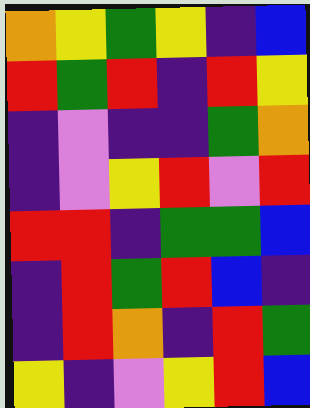[["orange", "yellow", "green", "yellow", "indigo", "blue"], ["red", "green", "red", "indigo", "red", "yellow"], ["indigo", "violet", "indigo", "indigo", "green", "orange"], ["indigo", "violet", "yellow", "red", "violet", "red"], ["red", "red", "indigo", "green", "green", "blue"], ["indigo", "red", "green", "red", "blue", "indigo"], ["indigo", "red", "orange", "indigo", "red", "green"], ["yellow", "indigo", "violet", "yellow", "red", "blue"]]